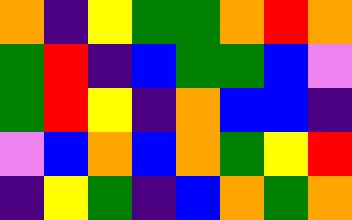[["orange", "indigo", "yellow", "green", "green", "orange", "red", "orange"], ["green", "red", "indigo", "blue", "green", "green", "blue", "violet"], ["green", "red", "yellow", "indigo", "orange", "blue", "blue", "indigo"], ["violet", "blue", "orange", "blue", "orange", "green", "yellow", "red"], ["indigo", "yellow", "green", "indigo", "blue", "orange", "green", "orange"]]